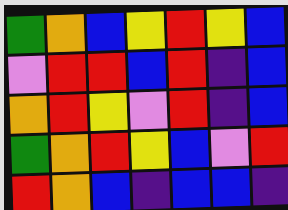[["green", "orange", "blue", "yellow", "red", "yellow", "blue"], ["violet", "red", "red", "blue", "red", "indigo", "blue"], ["orange", "red", "yellow", "violet", "red", "indigo", "blue"], ["green", "orange", "red", "yellow", "blue", "violet", "red"], ["red", "orange", "blue", "indigo", "blue", "blue", "indigo"]]